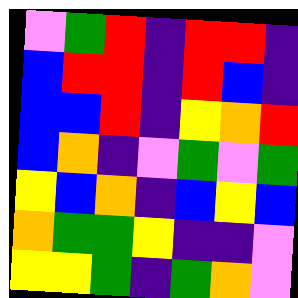[["violet", "green", "red", "indigo", "red", "red", "indigo"], ["blue", "red", "red", "indigo", "red", "blue", "indigo"], ["blue", "blue", "red", "indigo", "yellow", "orange", "red"], ["blue", "orange", "indigo", "violet", "green", "violet", "green"], ["yellow", "blue", "orange", "indigo", "blue", "yellow", "blue"], ["orange", "green", "green", "yellow", "indigo", "indigo", "violet"], ["yellow", "yellow", "green", "indigo", "green", "orange", "violet"]]